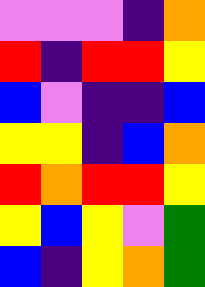[["violet", "violet", "violet", "indigo", "orange"], ["red", "indigo", "red", "red", "yellow"], ["blue", "violet", "indigo", "indigo", "blue"], ["yellow", "yellow", "indigo", "blue", "orange"], ["red", "orange", "red", "red", "yellow"], ["yellow", "blue", "yellow", "violet", "green"], ["blue", "indigo", "yellow", "orange", "green"]]